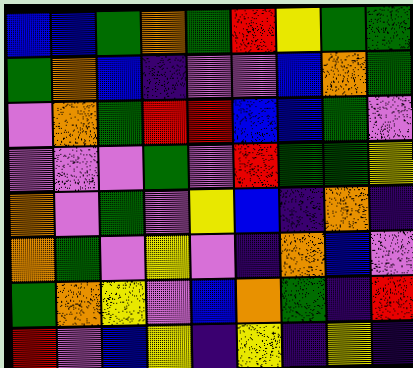[["blue", "blue", "green", "orange", "green", "red", "yellow", "green", "green"], ["green", "orange", "blue", "indigo", "violet", "violet", "blue", "orange", "green"], ["violet", "orange", "green", "red", "red", "blue", "blue", "green", "violet"], ["violet", "violet", "violet", "green", "violet", "red", "green", "green", "yellow"], ["orange", "violet", "green", "violet", "yellow", "blue", "indigo", "orange", "indigo"], ["orange", "green", "violet", "yellow", "violet", "indigo", "orange", "blue", "violet"], ["green", "orange", "yellow", "violet", "blue", "orange", "green", "indigo", "red"], ["red", "violet", "blue", "yellow", "indigo", "yellow", "indigo", "yellow", "indigo"]]